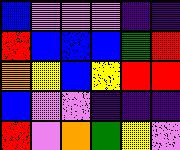[["blue", "violet", "violet", "violet", "indigo", "indigo"], ["red", "blue", "blue", "blue", "green", "red"], ["orange", "yellow", "blue", "yellow", "red", "red"], ["blue", "violet", "violet", "indigo", "indigo", "indigo"], ["red", "violet", "orange", "green", "yellow", "violet"]]